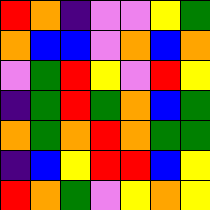[["red", "orange", "indigo", "violet", "violet", "yellow", "green"], ["orange", "blue", "blue", "violet", "orange", "blue", "orange"], ["violet", "green", "red", "yellow", "violet", "red", "yellow"], ["indigo", "green", "red", "green", "orange", "blue", "green"], ["orange", "green", "orange", "red", "orange", "green", "green"], ["indigo", "blue", "yellow", "red", "red", "blue", "yellow"], ["red", "orange", "green", "violet", "yellow", "orange", "yellow"]]